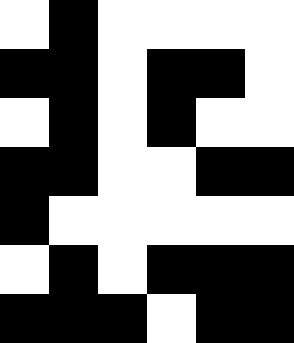[["white", "black", "white", "white", "white", "white"], ["black", "black", "white", "black", "black", "white"], ["white", "black", "white", "black", "white", "white"], ["black", "black", "white", "white", "black", "black"], ["black", "white", "white", "white", "white", "white"], ["white", "black", "white", "black", "black", "black"], ["black", "black", "black", "white", "black", "black"]]